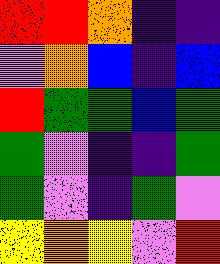[["red", "red", "orange", "indigo", "indigo"], ["violet", "orange", "blue", "indigo", "blue"], ["red", "green", "green", "blue", "green"], ["green", "violet", "indigo", "indigo", "green"], ["green", "violet", "indigo", "green", "violet"], ["yellow", "orange", "yellow", "violet", "red"]]